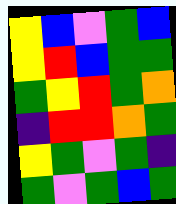[["yellow", "blue", "violet", "green", "blue"], ["yellow", "red", "blue", "green", "green"], ["green", "yellow", "red", "green", "orange"], ["indigo", "red", "red", "orange", "green"], ["yellow", "green", "violet", "green", "indigo"], ["green", "violet", "green", "blue", "green"]]